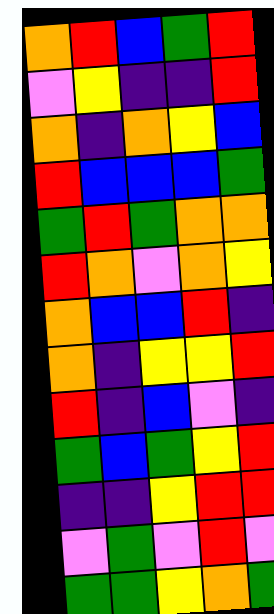[["orange", "red", "blue", "green", "red"], ["violet", "yellow", "indigo", "indigo", "red"], ["orange", "indigo", "orange", "yellow", "blue"], ["red", "blue", "blue", "blue", "green"], ["green", "red", "green", "orange", "orange"], ["red", "orange", "violet", "orange", "yellow"], ["orange", "blue", "blue", "red", "indigo"], ["orange", "indigo", "yellow", "yellow", "red"], ["red", "indigo", "blue", "violet", "indigo"], ["green", "blue", "green", "yellow", "red"], ["indigo", "indigo", "yellow", "red", "red"], ["violet", "green", "violet", "red", "violet"], ["green", "green", "yellow", "orange", "green"]]